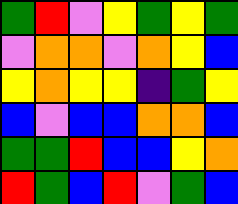[["green", "red", "violet", "yellow", "green", "yellow", "green"], ["violet", "orange", "orange", "violet", "orange", "yellow", "blue"], ["yellow", "orange", "yellow", "yellow", "indigo", "green", "yellow"], ["blue", "violet", "blue", "blue", "orange", "orange", "blue"], ["green", "green", "red", "blue", "blue", "yellow", "orange"], ["red", "green", "blue", "red", "violet", "green", "blue"]]